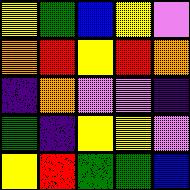[["yellow", "green", "blue", "yellow", "violet"], ["orange", "red", "yellow", "red", "orange"], ["indigo", "orange", "violet", "violet", "indigo"], ["green", "indigo", "yellow", "yellow", "violet"], ["yellow", "red", "green", "green", "blue"]]